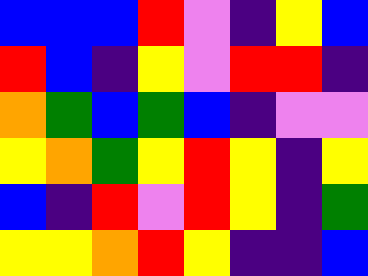[["blue", "blue", "blue", "red", "violet", "indigo", "yellow", "blue"], ["red", "blue", "indigo", "yellow", "violet", "red", "red", "indigo"], ["orange", "green", "blue", "green", "blue", "indigo", "violet", "violet"], ["yellow", "orange", "green", "yellow", "red", "yellow", "indigo", "yellow"], ["blue", "indigo", "red", "violet", "red", "yellow", "indigo", "green"], ["yellow", "yellow", "orange", "red", "yellow", "indigo", "indigo", "blue"]]